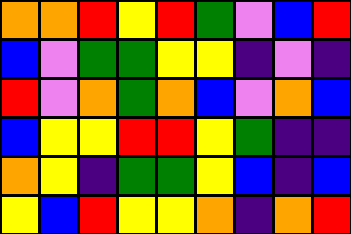[["orange", "orange", "red", "yellow", "red", "green", "violet", "blue", "red"], ["blue", "violet", "green", "green", "yellow", "yellow", "indigo", "violet", "indigo"], ["red", "violet", "orange", "green", "orange", "blue", "violet", "orange", "blue"], ["blue", "yellow", "yellow", "red", "red", "yellow", "green", "indigo", "indigo"], ["orange", "yellow", "indigo", "green", "green", "yellow", "blue", "indigo", "blue"], ["yellow", "blue", "red", "yellow", "yellow", "orange", "indigo", "orange", "red"]]